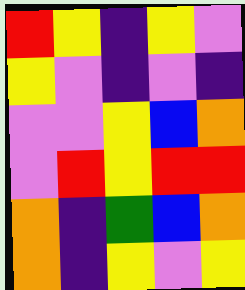[["red", "yellow", "indigo", "yellow", "violet"], ["yellow", "violet", "indigo", "violet", "indigo"], ["violet", "violet", "yellow", "blue", "orange"], ["violet", "red", "yellow", "red", "red"], ["orange", "indigo", "green", "blue", "orange"], ["orange", "indigo", "yellow", "violet", "yellow"]]